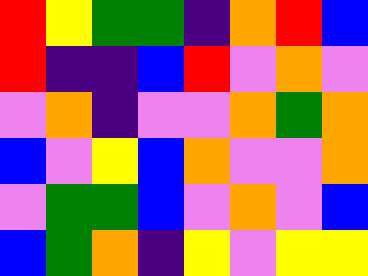[["red", "yellow", "green", "green", "indigo", "orange", "red", "blue"], ["red", "indigo", "indigo", "blue", "red", "violet", "orange", "violet"], ["violet", "orange", "indigo", "violet", "violet", "orange", "green", "orange"], ["blue", "violet", "yellow", "blue", "orange", "violet", "violet", "orange"], ["violet", "green", "green", "blue", "violet", "orange", "violet", "blue"], ["blue", "green", "orange", "indigo", "yellow", "violet", "yellow", "yellow"]]